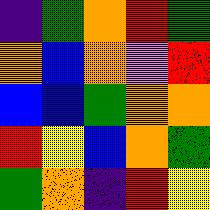[["indigo", "green", "orange", "red", "green"], ["orange", "blue", "orange", "violet", "red"], ["blue", "blue", "green", "orange", "orange"], ["red", "yellow", "blue", "orange", "green"], ["green", "orange", "indigo", "red", "yellow"]]